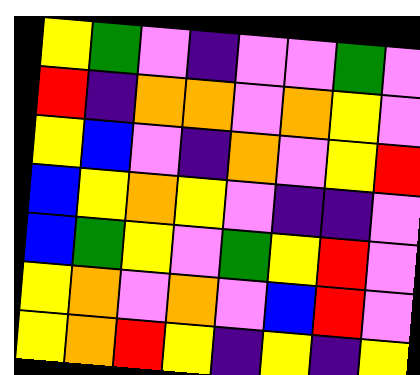[["yellow", "green", "violet", "indigo", "violet", "violet", "green", "violet"], ["red", "indigo", "orange", "orange", "violet", "orange", "yellow", "violet"], ["yellow", "blue", "violet", "indigo", "orange", "violet", "yellow", "red"], ["blue", "yellow", "orange", "yellow", "violet", "indigo", "indigo", "violet"], ["blue", "green", "yellow", "violet", "green", "yellow", "red", "violet"], ["yellow", "orange", "violet", "orange", "violet", "blue", "red", "violet"], ["yellow", "orange", "red", "yellow", "indigo", "yellow", "indigo", "yellow"]]